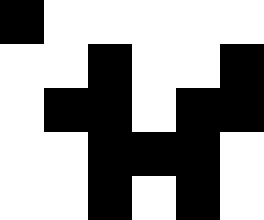[["black", "white", "white", "white", "white", "white"], ["white", "white", "black", "white", "white", "black"], ["white", "black", "black", "white", "black", "black"], ["white", "white", "black", "black", "black", "white"], ["white", "white", "black", "white", "black", "white"]]